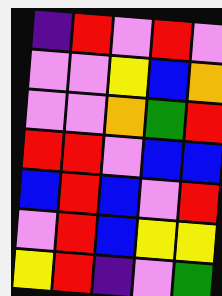[["indigo", "red", "violet", "red", "violet"], ["violet", "violet", "yellow", "blue", "orange"], ["violet", "violet", "orange", "green", "red"], ["red", "red", "violet", "blue", "blue"], ["blue", "red", "blue", "violet", "red"], ["violet", "red", "blue", "yellow", "yellow"], ["yellow", "red", "indigo", "violet", "green"]]